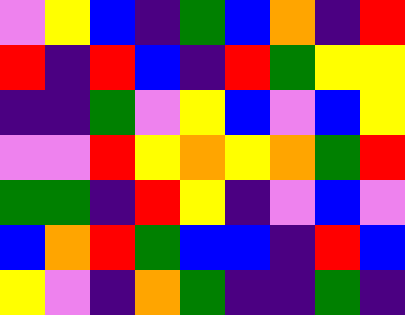[["violet", "yellow", "blue", "indigo", "green", "blue", "orange", "indigo", "red"], ["red", "indigo", "red", "blue", "indigo", "red", "green", "yellow", "yellow"], ["indigo", "indigo", "green", "violet", "yellow", "blue", "violet", "blue", "yellow"], ["violet", "violet", "red", "yellow", "orange", "yellow", "orange", "green", "red"], ["green", "green", "indigo", "red", "yellow", "indigo", "violet", "blue", "violet"], ["blue", "orange", "red", "green", "blue", "blue", "indigo", "red", "blue"], ["yellow", "violet", "indigo", "orange", "green", "indigo", "indigo", "green", "indigo"]]